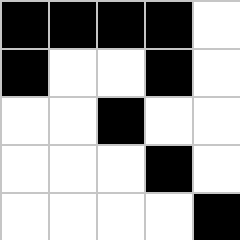[["black", "black", "black", "black", "white"], ["black", "white", "white", "black", "white"], ["white", "white", "black", "white", "white"], ["white", "white", "white", "black", "white"], ["white", "white", "white", "white", "black"]]